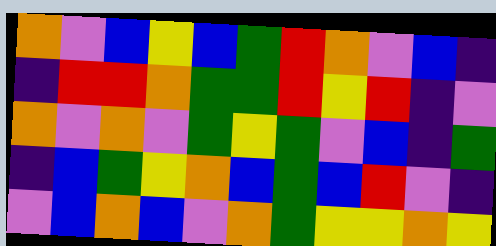[["orange", "violet", "blue", "yellow", "blue", "green", "red", "orange", "violet", "blue", "indigo"], ["indigo", "red", "red", "orange", "green", "green", "red", "yellow", "red", "indigo", "violet"], ["orange", "violet", "orange", "violet", "green", "yellow", "green", "violet", "blue", "indigo", "green"], ["indigo", "blue", "green", "yellow", "orange", "blue", "green", "blue", "red", "violet", "indigo"], ["violet", "blue", "orange", "blue", "violet", "orange", "green", "yellow", "yellow", "orange", "yellow"]]